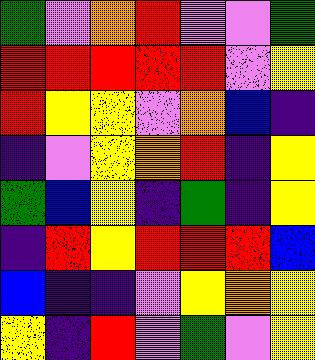[["green", "violet", "orange", "red", "violet", "violet", "green"], ["red", "red", "red", "red", "red", "violet", "yellow"], ["red", "yellow", "yellow", "violet", "orange", "blue", "indigo"], ["indigo", "violet", "yellow", "orange", "red", "indigo", "yellow"], ["green", "blue", "yellow", "indigo", "green", "indigo", "yellow"], ["indigo", "red", "yellow", "red", "red", "red", "blue"], ["blue", "indigo", "indigo", "violet", "yellow", "orange", "yellow"], ["yellow", "indigo", "red", "violet", "green", "violet", "yellow"]]